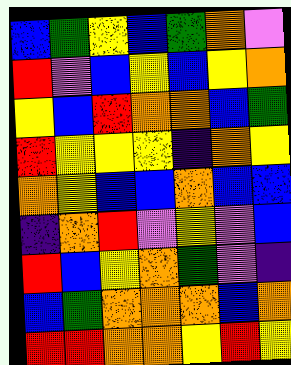[["blue", "green", "yellow", "blue", "green", "orange", "violet"], ["red", "violet", "blue", "yellow", "blue", "yellow", "orange"], ["yellow", "blue", "red", "orange", "orange", "blue", "green"], ["red", "yellow", "yellow", "yellow", "indigo", "orange", "yellow"], ["orange", "yellow", "blue", "blue", "orange", "blue", "blue"], ["indigo", "orange", "red", "violet", "yellow", "violet", "blue"], ["red", "blue", "yellow", "orange", "green", "violet", "indigo"], ["blue", "green", "orange", "orange", "orange", "blue", "orange"], ["red", "red", "orange", "orange", "yellow", "red", "yellow"]]